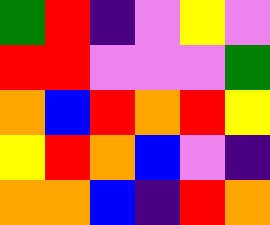[["green", "red", "indigo", "violet", "yellow", "violet"], ["red", "red", "violet", "violet", "violet", "green"], ["orange", "blue", "red", "orange", "red", "yellow"], ["yellow", "red", "orange", "blue", "violet", "indigo"], ["orange", "orange", "blue", "indigo", "red", "orange"]]